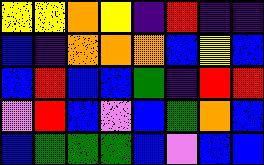[["yellow", "yellow", "orange", "yellow", "indigo", "red", "indigo", "indigo"], ["blue", "indigo", "orange", "orange", "orange", "blue", "yellow", "blue"], ["blue", "red", "blue", "blue", "green", "indigo", "red", "red"], ["violet", "red", "blue", "violet", "blue", "green", "orange", "blue"], ["blue", "green", "green", "green", "blue", "violet", "blue", "blue"]]